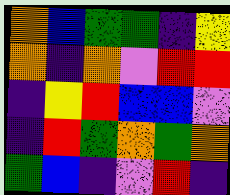[["orange", "blue", "green", "green", "indigo", "yellow"], ["orange", "indigo", "orange", "violet", "red", "red"], ["indigo", "yellow", "red", "blue", "blue", "violet"], ["indigo", "red", "green", "orange", "green", "orange"], ["green", "blue", "indigo", "violet", "red", "indigo"]]